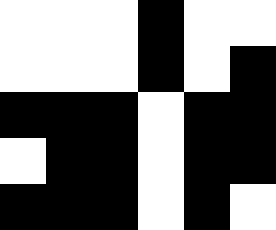[["white", "white", "white", "black", "white", "white"], ["white", "white", "white", "black", "white", "black"], ["black", "black", "black", "white", "black", "black"], ["white", "black", "black", "white", "black", "black"], ["black", "black", "black", "white", "black", "white"]]